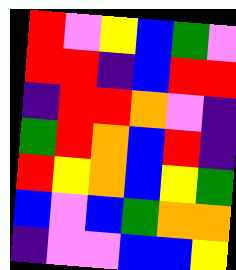[["red", "violet", "yellow", "blue", "green", "violet"], ["red", "red", "indigo", "blue", "red", "red"], ["indigo", "red", "red", "orange", "violet", "indigo"], ["green", "red", "orange", "blue", "red", "indigo"], ["red", "yellow", "orange", "blue", "yellow", "green"], ["blue", "violet", "blue", "green", "orange", "orange"], ["indigo", "violet", "violet", "blue", "blue", "yellow"]]